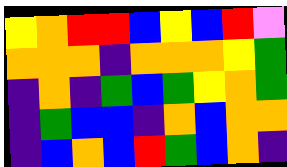[["yellow", "orange", "red", "red", "blue", "yellow", "blue", "red", "violet"], ["orange", "orange", "orange", "indigo", "orange", "orange", "orange", "yellow", "green"], ["indigo", "orange", "indigo", "green", "blue", "green", "yellow", "orange", "green"], ["indigo", "green", "blue", "blue", "indigo", "orange", "blue", "orange", "orange"], ["indigo", "blue", "orange", "blue", "red", "green", "blue", "orange", "indigo"]]